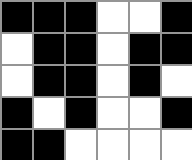[["black", "black", "black", "white", "white", "black"], ["white", "black", "black", "white", "black", "black"], ["white", "black", "black", "white", "black", "white"], ["black", "white", "black", "white", "white", "black"], ["black", "black", "white", "white", "white", "white"]]